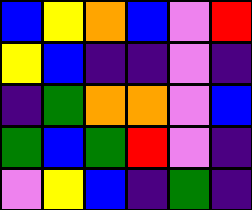[["blue", "yellow", "orange", "blue", "violet", "red"], ["yellow", "blue", "indigo", "indigo", "violet", "indigo"], ["indigo", "green", "orange", "orange", "violet", "blue"], ["green", "blue", "green", "red", "violet", "indigo"], ["violet", "yellow", "blue", "indigo", "green", "indigo"]]